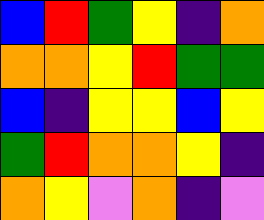[["blue", "red", "green", "yellow", "indigo", "orange"], ["orange", "orange", "yellow", "red", "green", "green"], ["blue", "indigo", "yellow", "yellow", "blue", "yellow"], ["green", "red", "orange", "orange", "yellow", "indigo"], ["orange", "yellow", "violet", "orange", "indigo", "violet"]]